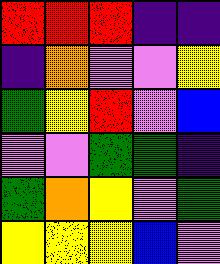[["red", "red", "red", "indigo", "indigo"], ["indigo", "orange", "violet", "violet", "yellow"], ["green", "yellow", "red", "violet", "blue"], ["violet", "violet", "green", "green", "indigo"], ["green", "orange", "yellow", "violet", "green"], ["yellow", "yellow", "yellow", "blue", "violet"]]